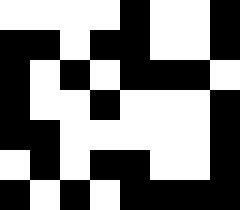[["white", "white", "white", "white", "black", "white", "white", "black"], ["black", "black", "white", "black", "black", "white", "white", "black"], ["black", "white", "black", "white", "black", "black", "black", "white"], ["black", "white", "white", "black", "white", "white", "white", "black"], ["black", "black", "white", "white", "white", "white", "white", "black"], ["white", "black", "white", "black", "black", "white", "white", "black"], ["black", "white", "black", "white", "black", "black", "black", "black"]]